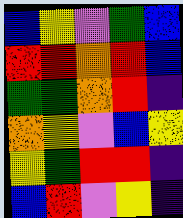[["blue", "yellow", "violet", "green", "blue"], ["red", "red", "orange", "red", "blue"], ["green", "green", "orange", "red", "indigo"], ["orange", "yellow", "violet", "blue", "yellow"], ["yellow", "green", "red", "red", "indigo"], ["blue", "red", "violet", "yellow", "indigo"]]